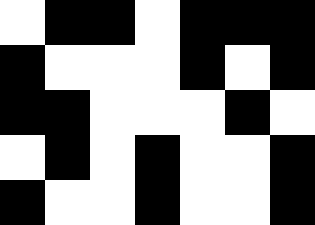[["white", "black", "black", "white", "black", "black", "black"], ["black", "white", "white", "white", "black", "white", "black"], ["black", "black", "white", "white", "white", "black", "white"], ["white", "black", "white", "black", "white", "white", "black"], ["black", "white", "white", "black", "white", "white", "black"]]